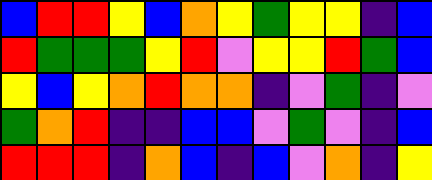[["blue", "red", "red", "yellow", "blue", "orange", "yellow", "green", "yellow", "yellow", "indigo", "blue"], ["red", "green", "green", "green", "yellow", "red", "violet", "yellow", "yellow", "red", "green", "blue"], ["yellow", "blue", "yellow", "orange", "red", "orange", "orange", "indigo", "violet", "green", "indigo", "violet"], ["green", "orange", "red", "indigo", "indigo", "blue", "blue", "violet", "green", "violet", "indigo", "blue"], ["red", "red", "red", "indigo", "orange", "blue", "indigo", "blue", "violet", "orange", "indigo", "yellow"]]